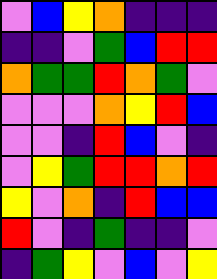[["violet", "blue", "yellow", "orange", "indigo", "indigo", "indigo"], ["indigo", "indigo", "violet", "green", "blue", "red", "red"], ["orange", "green", "green", "red", "orange", "green", "violet"], ["violet", "violet", "violet", "orange", "yellow", "red", "blue"], ["violet", "violet", "indigo", "red", "blue", "violet", "indigo"], ["violet", "yellow", "green", "red", "red", "orange", "red"], ["yellow", "violet", "orange", "indigo", "red", "blue", "blue"], ["red", "violet", "indigo", "green", "indigo", "indigo", "violet"], ["indigo", "green", "yellow", "violet", "blue", "violet", "yellow"]]